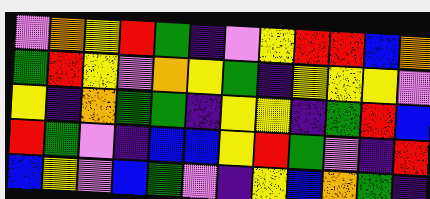[["violet", "orange", "yellow", "red", "green", "indigo", "violet", "yellow", "red", "red", "blue", "orange"], ["green", "red", "yellow", "violet", "orange", "yellow", "green", "indigo", "yellow", "yellow", "yellow", "violet"], ["yellow", "indigo", "orange", "green", "green", "indigo", "yellow", "yellow", "indigo", "green", "red", "blue"], ["red", "green", "violet", "indigo", "blue", "blue", "yellow", "red", "green", "violet", "indigo", "red"], ["blue", "yellow", "violet", "blue", "green", "violet", "indigo", "yellow", "blue", "orange", "green", "indigo"]]